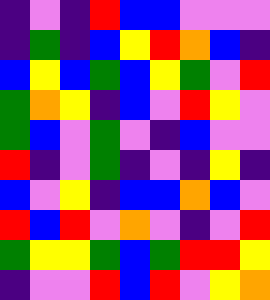[["indigo", "violet", "indigo", "red", "blue", "blue", "violet", "violet", "violet"], ["indigo", "green", "indigo", "blue", "yellow", "red", "orange", "blue", "indigo"], ["blue", "yellow", "blue", "green", "blue", "yellow", "green", "violet", "red"], ["green", "orange", "yellow", "indigo", "blue", "violet", "red", "yellow", "violet"], ["green", "blue", "violet", "green", "violet", "indigo", "blue", "violet", "violet"], ["red", "indigo", "violet", "green", "indigo", "violet", "indigo", "yellow", "indigo"], ["blue", "violet", "yellow", "indigo", "blue", "blue", "orange", "blue", "violet"], ["red", "blue", "red", "violet", "orange", "violet", "indigo", "violet", "red"], ["green", "yellow", "yellow", "green", "blue", "green", "red", "red", "yellow"], ["indigo", "violet", "violet", "red", "blue", "red", "violet", "yellow", "orange"]]